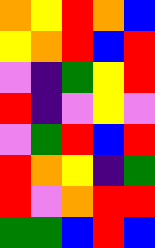[["orange", "yellow", "red", "orange", "blue"], ["yellow", "orange", "red", "blue", "red"], ["violet", "indigo", "green", "yellow", "red"], ["red", "indigo", "violet", "yellow", "violet"], ["violet", "green", "red", "blue", "red"], ["red", "orange", "yellow", "indigo", "green"], ["red", "violet", "orange", "red", "red"], ["green", "green", "blue", "red", "blue"]]